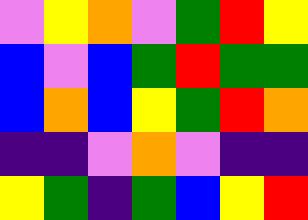[["violet", "yellow", "orange", "violet", "green", "red", "yellow"], ["blue", "violet", "blue", "green", "red", "green", "green"], ["blue", "orange", "blue", "yellow", "green", "red", "orange"], ["indigo", "indigo", "violet", "orange", "violet", "indigo", "indigo"], ["yellow", "green", "indigo", "green", "blue", "yellow", "red"]]